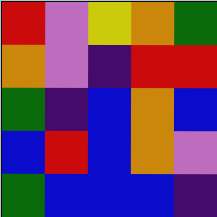[["red", "violet", "yellow", "orange", "green"], ["orange", "violet", "indigo", "red", "red"], ["green", "indigo", "blue", "orange", "blue"], ["blue", "red", "blue", "orange", "violet"], ["green", "blue", "blue", "blue", "indigo"]]